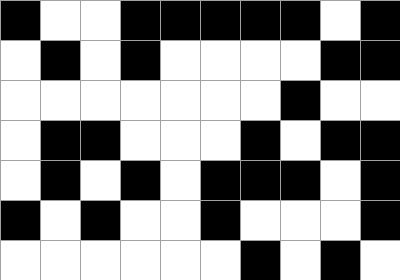[["black", "white", "white", "black", "black", "black", "black", "black", "white", "black"], ["white", "black", "white", "black", "white", "white", "white", "white", "black", "black"], ["white", "white", "white", "white", "white", "white", "white", "black", "white", "white"], ["white", "black", "black", "white", "white", "white", "black", "white", "black", "black"], ["white", "black", "white", "black", "white", "black", "black", "black", "white", "black"], ["black", "white", "black", "white", "white", "black", "white", "white", "white", "black"], ["white", "white", "white", "white", "white", "white", "black", "white", "black", "white"]]